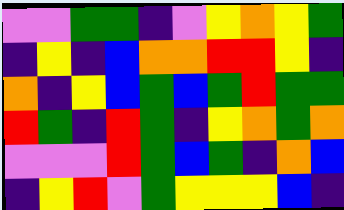[["violet", "violet", "green", "green", "indigo", "violet", "yellow", "orange", "yellow", "green"], ["indigo", "yellow", "indigo", "blue", "orange", "orange", "red", "red", "yellow", "indigo"], ["orange", "indigo", "yellow", "blue", "green", "blue", "green", "red", "green", "green"], ["red", "green", "indigo", "red", "green", "indigo", "yellow", "orange", "green", "orange"], ["violet", "violet", "violet", "red", "green", "blue", "green", "indigo", "orange", "blue"], ["indigo", "yellow", "red", "violet", "green", "yellow", "yellow", "yellow", "blue", "indigo"]]